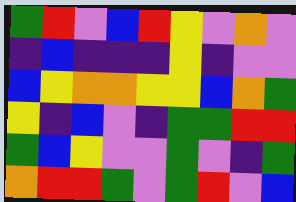[["green", "red", "violet", "blue", "red", "yellow", "violet", "orange", "violet"], ["indigo", "blue", "indigo", "indigo", "indigo", "yellow", "indigo", "violet", "violet"], ["blue", "yellow", "orange", "orange", "yellow", "yellow", "blue", "orange", "green"], ["yellow", "indigo", "blue", "violet", "indigo", "green", "green", "red", "red"], ["green", "blue", "yellow", "violet", "violet", "green", "violet", "indigo", "green"], ["orange", "red", "red", "green", "violet", "green", "red", "violet", "blue"]]